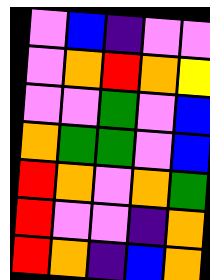[["violet", "blue", "indigo", "violet", "violet"], ["violet", "orange", "red", "orange", "yellow"], ["violet", "violet", "green", "violet", "blue"], ["orange", "green", "green", "violet", "blue"], ["red", "orange", "violet", "orange", "green"], ["red", "violet", "violet", "indigo", "orange"], ["red", "orange", "indigo", "blue", "orange"]]